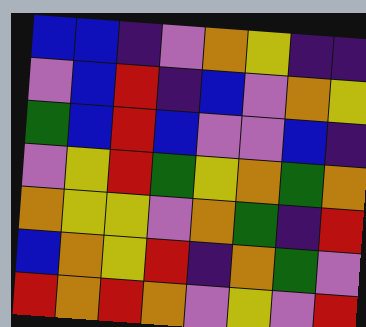[["blue", "blue", "indigo", "violet", "orange", "yellow", "indigo", "indigo"], ["violet", "blue", "red", "indigo", "blue", "violet", "orange", "yellow"], ["green", "blue", "red", "blue", "violet", "violet", "blue", "indigo"], ["violet", "yellow", "red", "green", "yellow", "orange", "green", "orange"], ["orange", "yellow", "yellow", "violet", "orange", "green", "indigo", "red"], ["blue", "orange", "yellow", "red", "indigo", "orange", "green", "violet"], ["red", "orange", "red", "orange", "violet", "yellow", "violet", "red"]]